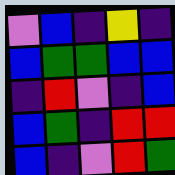[["violet", "blue", "indigo", "yellow", "indigo"], ["blue", "green", "green", "blue", "blue"], ["indigo", "red", "violet", "indigo", "blue"], ["blue", "green", "indigo", "red", "red"], ["blue", "indigo", "violet", "red", "green"]]